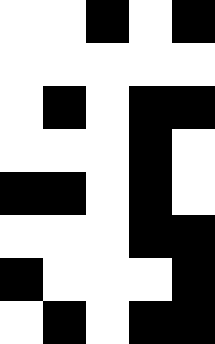[["white", "white", "black", "white", "black"], ["white", "white", "white", "white", "white"], ["white", "black", "white", "black", "black"], ["white", "white", "white", "black", "white"], ["black", "black", "white", "black", "white"], ["white", "white", "white", "black", "black"], ["black", "white", "white", "white", "black"], ["white", "black", "white", "black", "black"]]